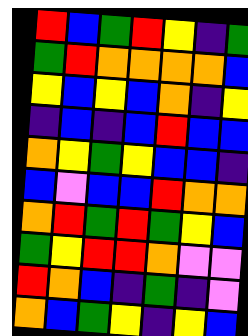[["red", "blue", "green", "red", "yellow", "indigo", "green"], ["green", "red", "orange", "orange", "orange", "orange", "blue"], ["yellow", "blue", "yellow", "blue", "orange", "indigo", "yellow"], ["indigo", "blue", "indigo", "blue", "red", "blue", "blue"], ["orange", "yellow", "green", "yellow", "blue", "blue", "indigo"], ["blue", "violet", "blue", "blue", "red", "orange", "orange"], ["orange", "red", "green", "red", "green", "yellow", "blue"], ["green", "yellow", "red", "red", "orange", "violet", "violet"], ["red", "orange", "blue", "indigo", "green", "indigo", "violet"], ["orange", "blue", "green", "yellow", "indigo", "yellow", "blue"]]